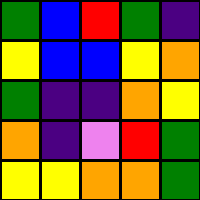[["green", "blue", "red", "green", "indigo"], ["yellow", "blue", "blue", "yellow", "orange"], ["green", "indigo", "indigo", "orange", "yellow"], ["orange", "indigo", "violet", "red", "green"], ["yellow", "yellow", "orange", "orange", "green"]]